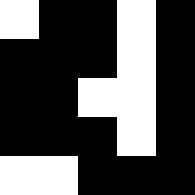[["white", "black", "black", "white", "black"], ["black", "black", "black", "white", "black"], ["black", "black", "white", "white", "black"], ["black", "black", "black", "white", "black"], ["white", "white", "black", "black", "black"]]